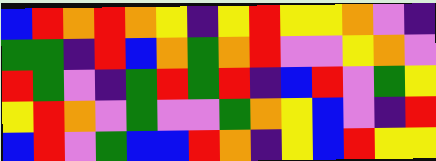[["blue", "red", "orange", "red", "orange", "yellow", "indigo", "yellow", "red", "yellow", "yellow", "orange", "violet", "indigo"], ["green", "green", "indigo", "red", "blue", "orange", "green", "orange", "red", "violet", "violet", "yellow", "orange", "violet"], ["red", "green", "violet", "indigo", "green", "red", "green", "red", "indigo", "blue", "red", "violet", "green", "yellow"], ["yellow", "red", "orange", "violet", "green", "violet", "violet", "green", "orange", "yellow", "blue", "violet", "indigo", "red"], ["blue", "red", "violet", "green", "blue", "blue", "red", "orange", "indigo", "yellow", "blue", "red", "yellow", "yellow"]]